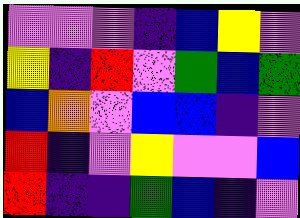[["violet", "violet", "violet", "indigo", "blue", "yellow", "violet"], ["yellow", "indigo", "red", "violet", "green", "blue", "green"], ["blue", "orange", "violet", "blue", "blue", "indigo", "violet"], ["red", "indigo", "violet", "yellow", "violet", "violet", "blue"], ["red", "indigo", "indigo", "green", "blue", "indigo", "violet"]]